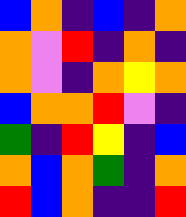[["blue", "orange", "indigo", "blue", "indigo", "orange"], ["orange", "violet", "red", "indigo", "orange", "indigo"], ["orange", "violet", "indigo", "orange", "yellow", "orange"], ["blue", "orange", "orange", "red", "violet", "indigo"], ["green", "indigo", "red", "yellow", "indigo", "blue"], ["orange", "blue", "orange", "green", "indigo", "orange"], ["red", "blue", "orange", "indigo", "indigo", "red"]]